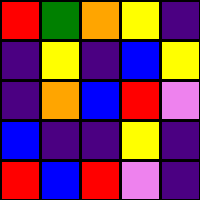[["red", "green", "orange", "yellow", "indigo"], ["indigo", "yellow", "indigo", "blue", "yellow"], ["indigo", "orange", "blue", "red", "violet"], ["blue", "indigo", "indigo", "yellow", "indigo"], ["red", "blue", "red", "violet", "indigo"]]